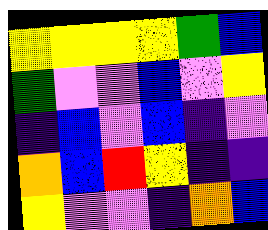[["yellow", "yellow", "yellow", "yellow", "green", "blue"], ["green", "violet", "violet", "blue", "violet", "yellow"], ["indigo", "blue", "violet", "blue", "indigo", "violet"], ["orange", "blue", "red", "yellow", "indigo", "indigo"], ["yellow", "violet", "violet", "indigo", "orange", "blue"]]